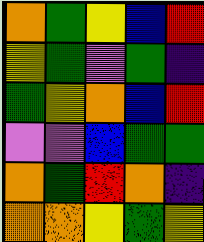[["orange", "green", "yellow", "blue", "red"], ["yellow", "green", "violet", "green", "indigo"], ["green", "yellow", "orange", "blue", "red"], ["violet", "violet", "blue", "green", "green"], ["orange", "green", "red", "orange", "indigo"], ["orange", "orange", "yellow", "green", "yellow"]]